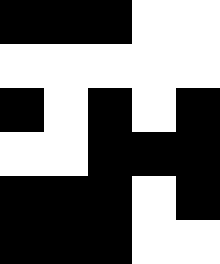[["black", "black", "black", "white", "white"], ["white", "white", "white", "white", "white"], ["black", "white", "black", "white", "black"], ["white", "white", "black", "black", "black"], ["black", "black", "black", "white", "black"], ["black", "black", "black", "white", "white"]]